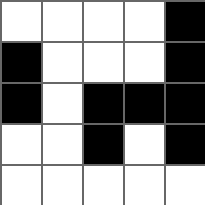[["white", "white", "white", "white", "black"], ["black", "white", "white", "white", "black"], ["black", "white", "black", "black", "black"], ["white", "white", "black", "white", "black"], ["white", "white", "white", "white", "white"]]